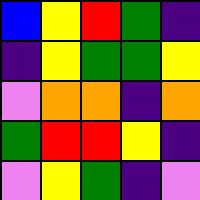[["blue", "yellow", "red", "green", "indigo"], ["indigo", "yellow", "green", "green", "yellow"], ["violet", "orange", "orange", "indigo", "orange"], ["green", "red", "red", "yellow", "indigo"], ["violet", "yellow", "green", "indigo", "violet"]]